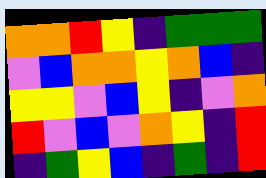[["orange", "orange", "red", "yellow", "indigo", "green", "green", "green"], ["violet", "blue", "orange", "orange", "yellow", "orange", "blue", "indigo"], ["yellow", "yellow", "violet", "blue", "yellow", "indigo", "violet", "orange"], ["red", "violet", "blue", "violet", "orange", "yellow", "indigo", "red"], ["indigo", "green", "yellow", "blue", "indigo", "green", "indigo", "red"]]